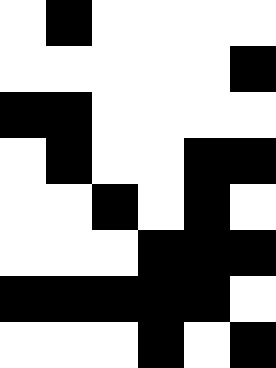[["white", "black", "white", "white", "white", "white"], ["white", "white", "white", "white", "white", "black"], ["black", "black", "white", "white", "white", "white"], ["white", "black", "white", "white", "black", "black"], ["white", "white", "black", "white", "black", "white"], ["white", "white", "white", "black", "black", "black"], ["black", "black", "black", "black", "black", "white"], ["white", "white", "white", "black", "white", "black"]]